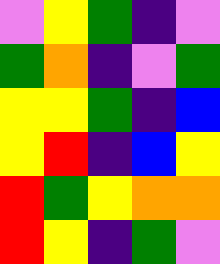[["violet", "yellow", "green", "indigo", "violet"], ["green", "orange", "indigo", "violet", "green"], ["yellow", "yellow", "green", "indigo", "blue"], ["yellow", "red", "indigo", "blue", "yellow"], ["red", "green", "yellow", "orange", "orange"], ["red", "yellow", "indigo", "green", "violet"]]